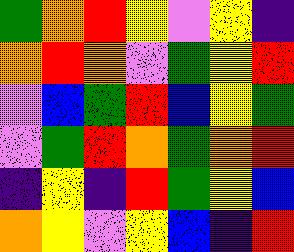[["green", "orange", "red", "yellow", "violet", "yellow", "indigo"], ["orange", "red", "orange", "violet", "green", "yellow", "red"], ["violet", "blue", "green", "red", "blue", "yellow", "green"], ["violet", "green", "red", "orange", "green", "orange", "red"], ["indigo", "yellow", "indigo", "red", "green", "yellow", "blue"], ["orange", "yellow", "violet", "yellow", "blue", "indigo", "red"]]